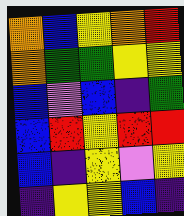[["orange", "blue", "yellow", "orange", "red"], ["orange", "green", "green", "yellow", "yellow"], ["blue", "violet", "blue", "indigo", "green"], ["blue", "red", "yellow", "red", "red"], ["blue", "indigo", "yellow", "violet", "yellow"], ["indigo", "yellow", "yellow", "blue", "indigo"]]